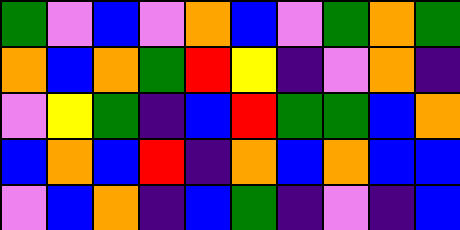[["green", "violet", "blue", "violet", "orange", "blue", "violet", "green", "orange", "green"], ["orange", "blue", "orange", "green", "red", "yellow", "indigo", "violet", "orange", "indigo"], ["violet", "yellow", "green", "indigo", "blue", "red", "green", "green", "blue", "orange"], ["blue", "orange", "blue", "red", "indigo", "orange", "blue", "orange", "blue", "blue"], ["violet", "blue", "orange", "indigo", "blue", "green", "indigo", "violet", "indigo", "blue"]]